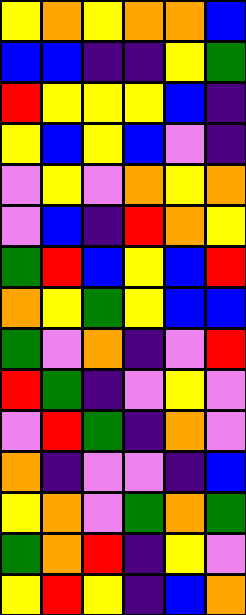[["yellow", "orange", "yellow", "orange", "orange", "blue"], ["blue", "blue", "indigo", "indigo", "yellow", "green"], ["red", "yellow", "yellow", "yellow", "blue", "indigo"], ["yellow", "blue", "yellow", "blue", "violet", "indigo"], ["violet", "yellow", "violet", "orange", "yellow", "orange"], ["violet", "blue", "indigo", "red", "orange", "yellow"], ["green", "red", "blue", "yellow", "blue", "red"], ["orange", "yellow", "green", "yellow", "blue", "blue"], ["green", "violet", "orange", "indigo", "violet", "red"], ["red", "green", "indigo", "violet", "yellow", "violet"], ["violet", "red", "green", "indigo", "orange", "violet"], ["orange", "indigo", "violet", "violet", "indigo", "blue"], ["yellow", "orange", "violet", "green", "orange", "green"], ["green", "orange", "red", "indigo", "yellow", "violet"], ["yellow", "red", "yellow", "indigo", "blue", "orange"]]